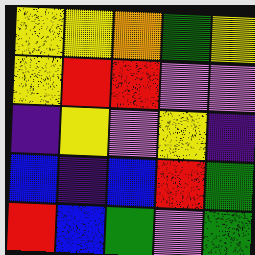[["yellow", "yellow", "orange", "green", "yellow"], ["yellow", "red", "red", "violet", "violet"], ["indigo", "yellow", "violet", "yellow", "indigo"], ["blue", "indigo", "blue", "red", "green"], ["red", "blue", "green", "violet", "green"]]